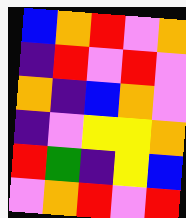[["blue", "orange", "red", "violet", "orange"], ["indigo", "red", "violet", "red", "violet"], ["orange", "indigo", "blue", "orange", "violet"], ["indigo", "violet", "yellow", "yellow", "orange"], ["red", "green", "indigo", "yellow", "blue"], ["violet", "orange", "red", "violet", "red"]]